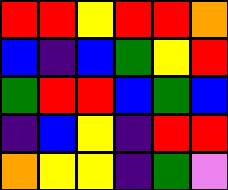[["red", "red", "yellow", "red", "red", "orange"], ["blue", "indigo", "blue", "green", "yellow", "red"], ["green", "red", "red", "blue", "green", "blue"], ["indigo", "blue", "yellow", "indigo", "red", "red"], ["orange", "yellow", "yellow", "indigo", "green", "violet"]]